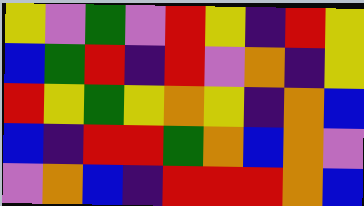[["yellow", "violet", "green", "violet", "red", "yellow", "indigo", "red", "yellow"], ["blue", "green", "red", "indigo", "red", "violet", "orange", "indigo", "yellow"], ["red", "yellow", "green", "yellow", "orange", "yellow", "indigo", "orange", "blue"], ["blue", "indigo", "red", "red", "green", "orange", "blue", "orange", "violet"], ["violet", "orange", "blue", "indigo", "red", "red", "red", "orange", "blue"]]